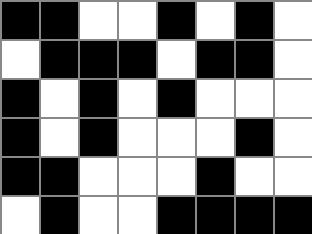[["black", "black", "white", "white", "black", "white", "black", "white"], ["white", "black", "black", "black", "white", "black", "black", "white"], ["black", "white", "black", "white", "black", "white", "white", "white"], ["black", "white", "black", "white", "white", "white", "black", "white"], ["black", "black", "white", "white", "white", "black", "white", "white"], ["white", "black", "white", "white", "black", "black", "black", "black"]]